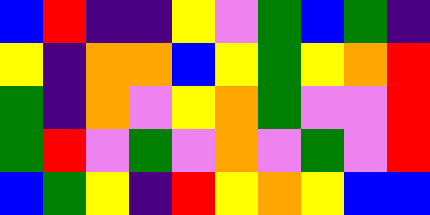[["blue", "red", "indigo", "indigo", "yellow", "violet", "green", "blue", "green", "indigo"], ["yellow", "indigo", "orange", "orange", "blue", "yellow", "green", "yellow", "orange", "red"], ["green", "indigo", "orange", "violet", "yellow", "orange", "green", "violet", "violet", "red"], ["green", "red", "violet", "green", "violet", "orange", "violet", "green", "violet", "red"], ["blue", "green", "yellow", "indigo", "red", "yellow", "orange", "yellow", "blue", "blue"]]